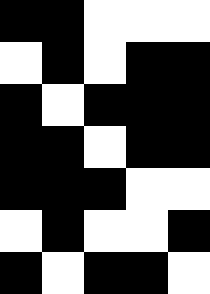[["black", "black", "white", "white", "white"], ["white", "black", "white", "black", "black"], ["black", "white", "black", "black", "black"], ["black", "black", "white", "black", "black"], ["black", "black", "black", "white", "white"], ["white", "black", "white", "white", "black"], ["black", "white", "black", "black", "white"]]